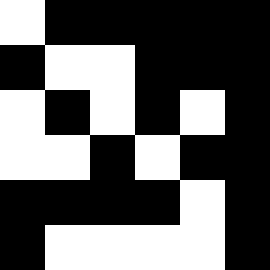[["white", "black", "black", "black", "black", "black"], ["black", "white", "white", "black", "black", "black"], ["white", "black", "white", "black", "white", "black"], ["white", "white", "black", "white", "black", "black"], ["black", "black", "black", "black", "white", "black"], ["black", "white", "white", "white", "white", "black"]]